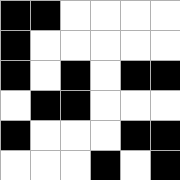[["black", "black", "white", "white", "white", "white"], ["black", "white", "white", "white", "white", "white"], ["black", "white", "black", "white", "black", "black"], ["white", "black", "black", "white", "white", "white"], ["black", "white", "white", "white", "black", "black"], ["white", "white", "white", "black", "white", "black"]]